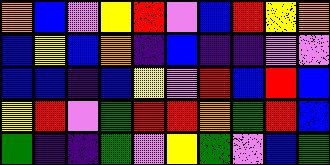[["orange", "blue", "violet", "yellow", "red", "violet", "blue", "red", "yellow", "orange"], ["blue", "yellow", "blue", "orange", "indigo", "blue", "indigo", "indigo", "violet", "violet"], ["blue", "blue", "indigo", "blue", "yellow", "violet", "red", "blue", "red", "blue"], ["yellow", "red", "violet", "green", "red", "red", "orange", "green", "red", "blue"], ["green", "indigo", "indigo", "green", "violet", "yellow", "green", "violet", "blue", "green"]]